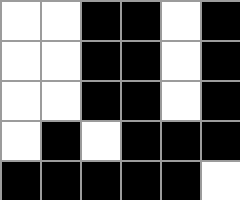[["white", "white", "black", "black", "white", "black"], ["white", "white", "black", "black", "white", "black"], ["white", "white", "black", "black", "white", "black"], ["white", "black", "white", "black", "black", "black"], ["black", "black", "black", "black", "black", "white"]]